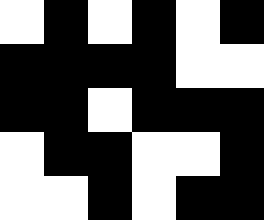[["white", "black", "white", "black", "white", "black"], ["black", "black", "black", "black", "white", "white"], ["black", "black", "white", "black", "black", "black"], ["white", "black", "black", "white", "white", "black"], ["white", "white", "black", "white", "black", "black"]]